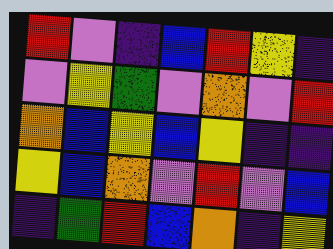[["red", "violet", "indigo", "blue", "red", "yellow", "indigo"], ["violet", "yellow", "green", "violet", "orange", "violet", "red"], ["orange", "blue", "yellow", "blue", "yellow", "indigo", "indigo"], ["yellow", "blue", "orange", "violet", "red", "violet", "blue"], ["indigo", "green", "red", "blue", "orange", "indigo", "yellow"]]